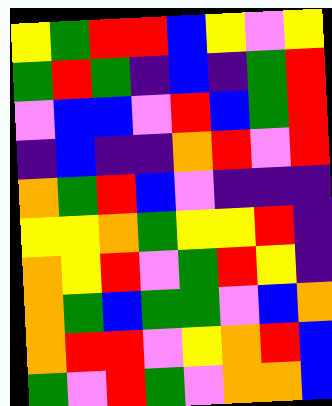[["yellow", "green", "red", "red", "blue", "yellow", "violet", "yellow"], ["green", "red", "green", "indigo", "blue", "indigo", "green", "red"], ["violet", "blue", "blue", "violet", "red", "blue", "green", "red"], ["indigo", "blue", "indigo", "indigo", "orange", "red", "violet", "red"], ["orange", "green", "red", "blue", "violet", "indigo", "indigo", "indigo"], ["yellow", "yellow", "orange", "green", "yellow", "yellow", "red", "indigo"], ["orange", "yellow", "red", "violet", "green", "red", "yellow", "indigo"], ["orange", "green", "blue", "green", "green", "violet", "blue", "orange"], ["orange", "red", "red", "violet", "yellow", "orange", "red", "blue"], ["green", "violet", "red", "green", "violet", "orange", "orange", "blue"]]